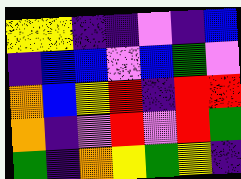[["yellow", "yellow", "indigo", "indigo", "violet", "indigo", "blue"], ["indigo", "blue", "blue", "violet", "blue", "green", "violet"], ["orange", "blue", "yellow", "red", "indigo", "red", "red"], ["orange", "indigo", "violet", "red", "violet", "red", "green"], ["green", "indigo", "orange", "yellow", "green", "yellow", "indigo"]]